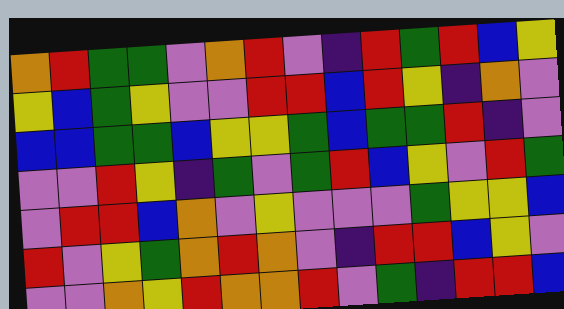[["orange", "red", "green", "green", "violet", "orange", "red", "violet", "indigo", "red", "green", "red", "blue", "yellow"], ["yellow", "blue", "green", "yellow", "violet", "violet", "red", "red", "blue", "red", "yellow", "indigo", "orange", "violet"], ["blue", "blue", "green", "green", "blue", "yellow", "yellow", "green", "blue", "green", "green", "red", "indigo", "violet"], ["violet", "violet", "red", "yellow", "indigo", "green", "violet", "green", "red", "blue", "yellow", "violet", "red", "green"], ["violet", "red", "red", "blue", "orange", "violet", "yellow", "violet", "violet", "violet", "green", "yellow", "yellow", "blue"], ["red", "violet", "yellow", "green", "orange", "red", "orange", "violet", "indigo", "red", "red", "blue", "yellow", "violet"], ["violet", "violet", "orange", "yellow", "red", "orange", "orange", "red", "violet", "green", "indigo", "red", "red", "blue"]]